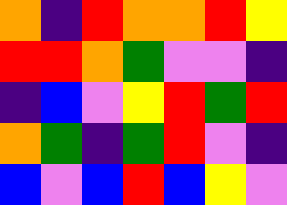[["orange", "indigo", "red", "orange", "orange", "red", "yellow"], ["red", "red", "orange", "green", "violet", "violet", "indigo"], ["indigo", "blue", "violet", "yellow", "red", "green", "red"], ["orange", "green", "indigo", "green", "red", "violet", "indigo"], ["blue", "violet", "blue", "red", "blue", "yellow", "violet"]]